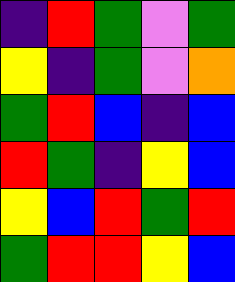[["indigo", "red", "green", "violet", "green"], ["yellow", "indigo", "green", "violet", "orange"], ["green", "red", "blue", "indigo", "blue"], ["red", "green", "indigo", "yellow", "blue"], ["yellow", "blue", "red", "green", "red"], ["green", "red", "red", "yellow", "blue"]]